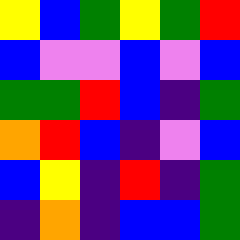[["yellow", "blue", "green", "yellow", "green", "red"], ["blue", "violet", "violet", "blue", "violet", "blue"], ["green", "green", "red", "blue", "indigo", "green"], ["orange", "red", "blue", "indigo", "violet", "blue"], ["blue", "yellow", "indigo", "red", "indigo", "green"], ["indigo", "orange", "indigo", "blue", "blue", "green"]]